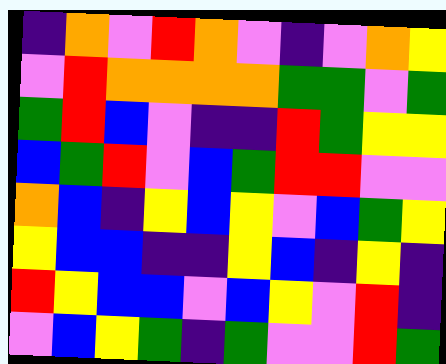[["indigo", "orange", "violet", "red", "orange", "violet", "indigo", "violet", "orange", "yellow"], ["violet", "red", "orange", "orange", "orange", "orange", "green", "green", "violet", "green"], ["green", "red", "blue", "violet", "indigo", "indigo", "red", "green", "yellow", "yellow"], ["blue", "green", "red", "violet", "blue", "green", "red", "red", "violet", "violet"], ["orange", "blue", "indigo", "yellow", "blue", "yellow", "violet", "blue", "green", "yellow"], ["yellow", "blue", "blue", "indigo", "indigo", "yellow", "blue", "indigo", "yellow", "indigo"], ["red", "yellow", "blue", "blue", "violet", "blue", "yellow", "violet", "red", "indigo"], ["violet", "blue", "yellow", "green", "indigo", "green", "violet", "violet", "red", "green"]]